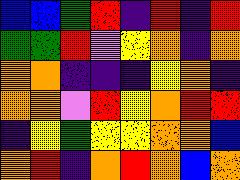[["blue", "blue", "green", "red", "indigo", "red", "indigo", "red"], ["green", "green", "red", "violet", "yellow", "orange", "indigo", "orange"], ["orange", "orange", "indigo", "indigo", "indigo", "yellow", "orange", "indigo"], ["orange", "orange", "violet", "red", "yellow", "orange", "red", "red"], ["indigo", "yellow", "green", "yellow", "yellow", "orange", "orange", "blue"], ["orange", "red", "indigo", "orange", "red", "orange", "blue", "orange"]]